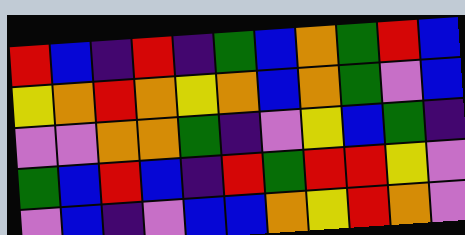[["red", "blue", "indigo", "red", "indigo", "green", "blue", "orange", "green", "red", "blue"], ["yellow", "orange", "red", "orange", "yellow", "orange", "blue", "orange", "green", "violet", "blue"], ["violet", "violet", "orange", "orange", "green", "indigo", "violet", "yellow", "blue", "green", "indigo"], ["green", "blue", "red", "blue", "indigo", "red", "green", "red", "red", "yellow", "violet"], ["violet", "blue", "indigo", "violet", "blue", "blue", "orange", "yellow", "red", "orange", "violet"]]